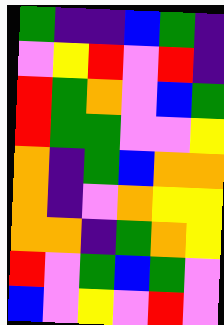[["green", "indigo", "indigo", "blue", "green", "indigo"], ["violet", "yellow", "red", "violet", "red", "indigo"], ["red", "green", "orange", "violet", "blue", "green"], ["red", "green", "green", "violet", "violet", "yellow"], ["orange", "indigo", "green", "blue", "orange", "orange"], ["orange", "indigo", "violet", "orange", "yellow", "yellow"], ["orange", "orange", "indigo", "green", "orange", "yellow"], ["red", "violet", "green", "blue", "green", "violet"], ["blue", "violet", "yellow", "violet", "red", "violet"]]